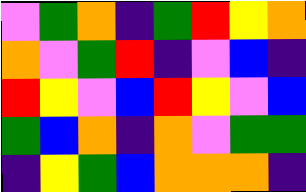[["violet", "green", "orange", "indigo", "green", "red", "yellow", "orange"], ["orange", "violet", "green", "red", "indigo", "violet", "blue", "indigo"], ["red", "yellow", "violet", "blue", "red", "yellow", "violet", "blue"], ["green", "blue", "orange", "indigo", "orange", "violet", "green", "green"], ["indigo", "yellow", "green", "blue", "orange", "orange", "orange", "indigo"]]